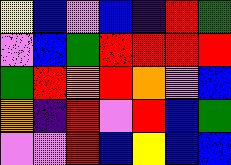[["yellow", "blue", "violet", "blue", "indigo", "red", "green"], ["violet", "blue", "green", "red", "red", "red", "red"], ["green", "red", "orange", "red", "orange", "violet", "blue"], ["orange", "indigo", "red", "violet", "red", "blue", "green"], ["violet", "violet", "red", "blue", "yellow", "blue", "blue"]]